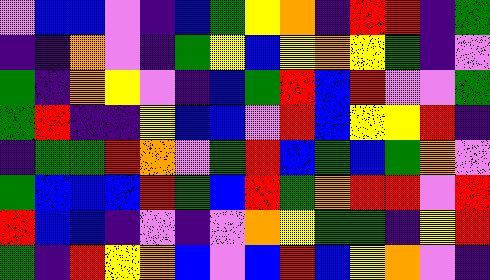[["violet", "blue", "blue", "violet", "indigo", "blue", "green", "yellow", "orange", "indigo", "red", "red", "indigo", "green"], ["indigo", "indigo", "orange", "violet", "indigo", "green", "yellow", "blue", "yellow", "orange", "yellow", "green", "indigo", "violet"], ["green", "indigo", "orange", "yellow", "violet", "indigo", "blue", "green", "red", "blue", "red", "violet", "violet", "green"], ["green", "red", "indigo", "indigo", "yellow", "blue", "blue", "violet", "red", "blue", "yellow", "yellow", "red", "indigo"], ["indigo", "green", "green", "red", "orange", "violet", "green", "red", "blue", "green", "blue", "green", "orange", "violet"], ["green", "blue", "blue", "blue", "red", "green", "blue", "red", "green", "orange", "red", "red", "violet", "red"], ["red", "blue", "blue", "indigo", "violet", "indigo", "violet", "orange", "yellow", "green", "green", "indigo", "yellow", "red"], ["green", "indigo", "red", "yellow", "orange", "blue", "violet", "blue", "red", "blue", "yellow", "orange", "violet", "indigo"]]